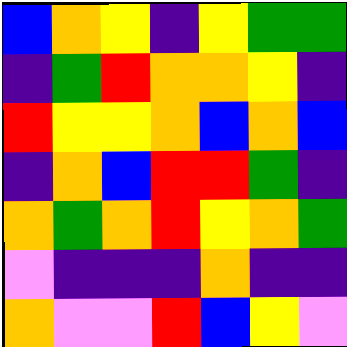[["blue", "orange", "yellow", "indigo", "yellow", "green", "green"], ["indigo", "green", "red", "orange", "orange", "yellow", "indigo"], ["red", "yellow", "yellow", "orange", "blue", "orange", "blue"], ["indigo", "orange", "blue", "red", "red", "green", "indigo"], ["orange", "green", "orange", "red", "yellow", "orange", "green"], ["violet", "indigo", "indigo", "indigo", "orange", "indigo", "indigo"], ["orange", "violet", "violet", "red", "blue", "yellow", "violet"]]